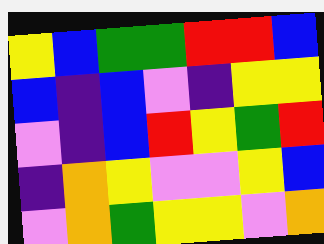[["yellow", "blue", "green", "green", "red", "red", "blue"], ["blue", "indigo", "blue", "violet", "indigo", "yellow", "yellow"], ["violet", "indigo", "blue", "red", "yellow", "green", "red"], ["indigo", "orange", "yellow", "violet", "violet", "yellow", "blue"], ["violet", "orange", "green", "yellow", "yellow", "violet", "orange"]]